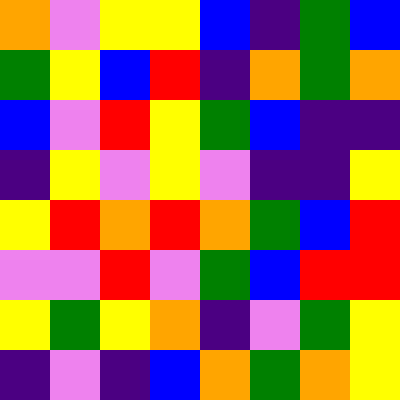[["orange", "violet", "yellow", "yellow", "blue", "indigo", "green", "blue"], ["green", "yellow", "blue", "red", "indigo", "orange", "green", "orange"], ["blue", "violet", "red", "yellow", "green", "blue", "indigo", "indigo"], ["indigo", "yellow", "violet", "yellow", "violet", "indigo", "indigo", "yellow"], ["yellow", "red", "orange", "red", "orange", "green", "blue", "red"], ["violet", "violet", "red", "violet", "green", "blue", "red", "red"], ["yellow", "green", "yellow", "orange", "indigo", "violet", "green", "yellow"], ["indigo", "violet", "indigo", "blue", "orange", "green", "orange", "yellow"]]